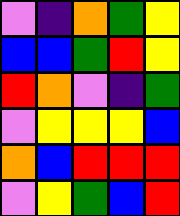[["violet", "indigo", "orange", "green", "yellow"], ["blue", "blue", "green", "red", "yellow"], ["red", "orange", "violet", "indigo", "green"], ["violet", "yellow", "yellow", "yellow", "blue"], ["orange", "blue", "red", "red", "red"], ["violet", "yellow", "green", "blue", "red"]]